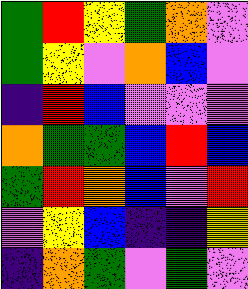[["green", "red", "yellow", "green", "orange", "violet"], ["green", "yellow", "violet", "orange", "blue", "violet"], ["indigo", "red", "blue", "violet", "violet", "violet"], ["orange", "green", "green", "blue", "red", "blue"], ["green", "red", "orange", "blue", "violet", "red"], ["violet", "yellow", "blue", "indigo", "indigo", "yellow"], ["indigo", "orange", "green", "violet", "green", "violet"]]